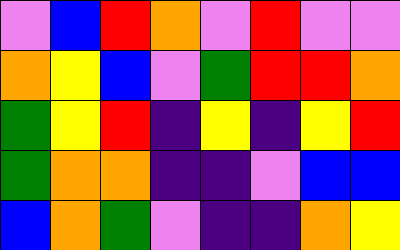[["violet", "blue", "red", "orange", "violet", "red", "violet", "violet"], ["orange", "yellow", "blue", "violet", "green", "red", "red", "orange"], ["green", "yellow", "red", "indigo", "yellow", "indigo", "yellow", "red"], ["green", "orange", "orange", "indigo", "indigo", "violet", "blue", "blue"], ["blue", "orange", "green", "violet", "indigo", "indigo", "orange", "yellow"]]